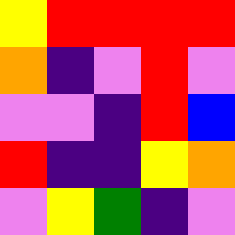[["yellow", "red", "red", "red", "red"], ["orange", "indigo", "violet", "red", "violet"], ["violet", "violet", "indigo", "red", "blue"], ["red", "indigo", "indigo", "yellow", "orange"], ["violet", "yellow", "green", "indigo", "violet"]]